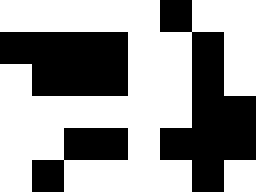[["white", "white", "white", "white", "white", "black", "white", "white"], ["black", "black", "black", "black", "white", "white", "black", "white"], ["white", "black", "black", "black", "white", "white", "black", "white"], ["white", "white", "white", "white", "white", "white", "black", "black"], ["white", "white", "black", "black", "white", "black", "black", "black"], ["white", "black", "white", "white", "white", "white", "black", "white"]]